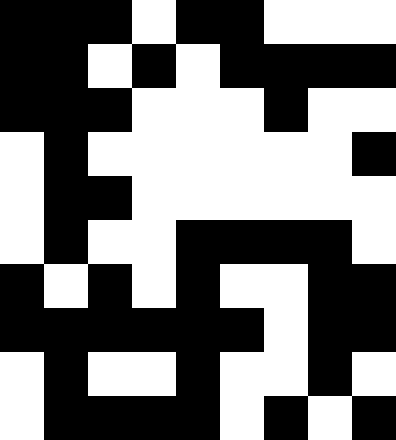[["black", "black", "black", "white", "black", "black", "white", "white", "white"], ["black", "black", "white", "black", "white", "black", "black", "black", "black"], ["black", "black", "black", "white", "white", "white", "black", "white", "white"], ["white", "black", "white", "white", "white", "white", "white", "white", "black"], ["white", "black", "black", "white", "white", "white", "white", "white", "white"], ["white", "black", "white", "white", "black", "black", "black", "black", "white"], ["black", "white", "black", "white", "black", "white", "white", "black", "black"], ["black", "black", "black", "black", "black", "black", "white", "black", "black"], ["white", "black", "white", "white", "black", "white", "white", "black", "white"], ["white", "black", "black", "black", "black", "white", "black", "white", "black"]]